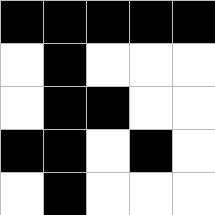[["black", "black", "black", "black", "black"], ["white", "black", "white", "white", "white"], ["white", "black", "black", "white", "white"], ["black", "black", "white", "black", "white"], ["white", "black", "white", "white", "white"]]